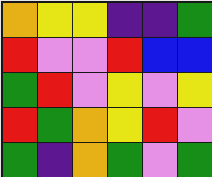[["orange", "yellow", "yellow", "indigo", "indigo", "green"], ["red", "violet", "violet", "red", "blue", "blue"], ["green", "red", "violet", "yellow", "violet", "yellow"], ["red", "green", "orange", "yellow", "red", "violet"], ["green", "indigo", "orange", "green", "violet", "green"]]